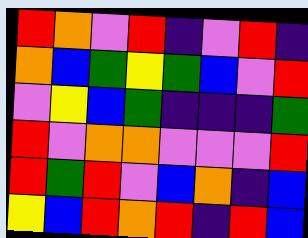[["red", "orange", "violet", "red", "indigo", "violet", "red", "indigo"], ["orange", "blue", "green", "yellow", "green", "blue", "violet", "red"], ["violet", "yellow", "blue", "green", "indigo", "indigo", "indigo", "green"], ["red", "violet", "orange", "orange", "violet", "violet", "violet", "red"], ["red", "green", "red", "violet", "blue", "orange", "indigo", "blue"], ["yellow", "blue", "red", "orange", "red", "indigo", "red", "blue"]]